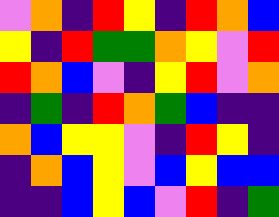[["violet", "orange", "indigo", "red", "yellow", "indigo", "red", "orange", "blue"], ["yellow", "indigo", "red", "green", "green", "orange", "yellow", "violet", "red"], ["red", "orange", "blue", "violet", "indigo", "yellow", "red", "violet", "orange"], ["indigo", "green", "indigo", "red", "orange", "green", "blue", "indigo", "indigo"], ["orange", "blue", "yellow", "yellow", "violet", "indigo", "red", "yellow", "indigo"], ["indigo", "orange", "blue", "yellow", "violet", "blue", "yellow", "blue", "blue"], ["indigo", "indigo", "blue", "yellow", "blue", "violet", "red", "indigo", "green"]]